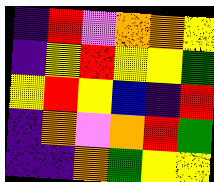[["indigo", "red", "violet", "orange", "orange", "yellow"], ["indigo", "yellow", "red", "yellow", "yellow", "green"], ["yellow", "red", "yellow", "blue", "indigo", "red"], ["indigo", "orange", "violet", "orange", "red", "green"], ["indigo", "indigo", "orange", "green", "yellow", "yellow"]]